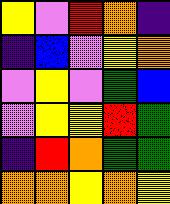[["yellow", "violet", "red", "orange", "indigo"], ["indigo", "blue", "violet", "yellow", "orange"], ["violet", "yellow", "violet", "green", "blue"], ["violet", "yellow", "yellow", "red", "green"], ["indigo", "red", "orange", "green", "green"], ["orange", "orange", "yellow", "orange", "yellow"]]